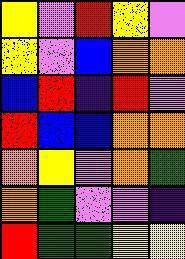[["yellow", "violet", "red", "yellow", "violet"], ["yellow", "violet", "blue", "orange", "orange"], ["blue", "red", "indigo", "red", "violet"], ["red", "blue", "blue", "orange", "orange"], ["orange", "yellow", "violet", "orange", "green"], ["orange", "green", "violet", "violet", "indigo"], ["red", "green", "green", "yellow", "yellow"]]